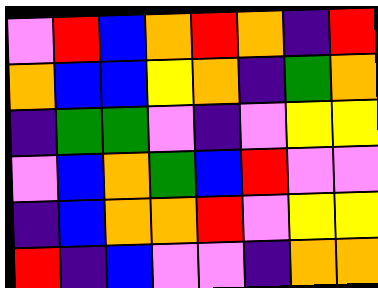[["violet", "red", "blue", "orange", "red", "orange", "indigo", "red"], ["orange", "blue", "blue", "yellow", "orange", "indigo", "green", "orange"], ["indigo", "green", "green", "violet", "indigo", "violet", "yellow", "yellow"], ["violet", "blue", "orange", "green", "blue", "red", "violet", "violet"], ["indigo", "blue", "orange", "orange", "red", "violet", "yellow", "yellow"], ["red", "indigo", "blue", "violet", "violet", "indigo", "orange", "orange"]]